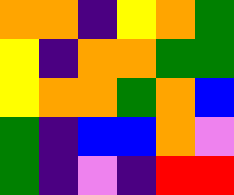[["orange", "orange", "indigo", "yellow", "orange", "green"], ["yellow", "indigo", "orange", "orange", "green", "green"], ["yellow", "orange", "orange", "green", "orange", "blue"], ["green", "indigo", "blue", "blue", "orange", "violet"], ["green", "indigo", "violet", "indigo", "red", "red"]]